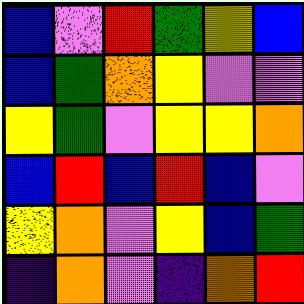[["blue", "violet", "red", "green", "yellow", "blue"], ["blue", "green", "orange", "yellow", "violet", "violet"], ["yellow", "green", "violet", "yellow", "yellow", "orange"], ["blue", "red", "blue", "red", "blue", "violet"], ["yellow", "orange", "violet", "yellow", "blue", "green"], ["indigo", "orange", "violet", "indigo", "orange", "red"]]